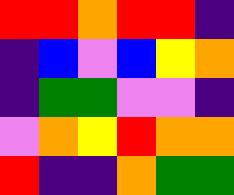[["red", "red", "orange", "red", "red", "indigo"], ["indigo", "blue", "violet", "blue", "yellow", "orange"], ["indigo", "green", "green", "violet", "violet", "indigo"], ["violet", "orange", "yellow", "red", "orange", "orange"], ["red", "indigo", "indigo", "orange", "green", "green"]]